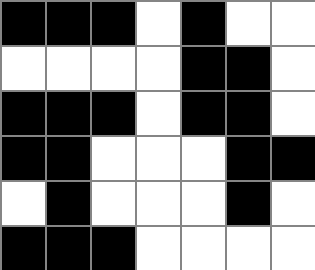[["black", "black", "black", "white", "black", "white", "white"], ["white", "white", "white", "white", "black", "black", "white"], ["black", "black", "black", "white", "black", "black", "white"], ["black", "black", "white", "white", "white", "black", "black"], ["white", "black", "white", "white", "white", "black", "white"], ["black", "black", "black", "white", "white", "white", "white"]]